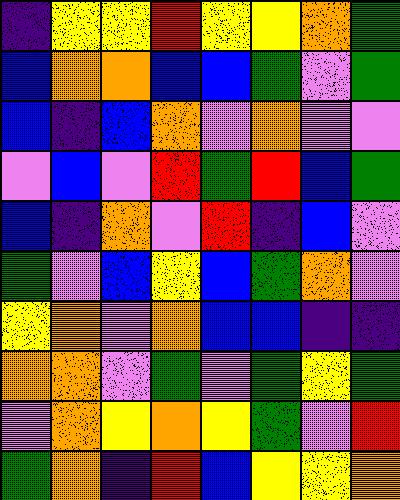[["indigo", "yellow", "yellow", "red", "yellow", "yellow", "orange", "green"], ["blue", "orange", "orange", "blue", "blue", "green", "violet", "green"], ["blue", "indigo", "blue", "orange", "violet", "orange", "violet", "violet"], ["violet", "blue", "violet", "red", "green", "red", "blue", "green"], ["blue", "indigo", "orange", "violet", "red", "indigo", "blue", "violet"], ["green", "violet", "blue", "yellow", "blue", "green", "orange", "violet"], ["yellow", "orange", "violet", "orange", "blue", "blue", "indigo", "indigo"], ["orange", "orange", "violet", "green", "violet", "green", "yellow", "green"], ["violet", "orange", "yellow", "orange", "yellow", "green", "violet", "red"], ["green", "orange", "indigo", "red", "blue", "yellow", "yellow", "orange"]]